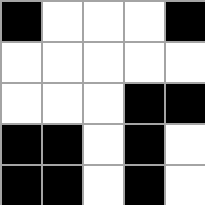[["black", "white", "white", "white", "black"], ["white", "white", "white", "white", "white"], ["white", "white", "white", "black", "black"], ["black", "black", "white", "black", "white"], ["black", "black", "white", "black", "white"]]